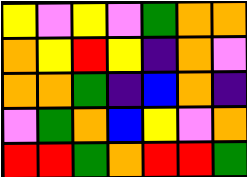[["yellow", "violet", "yellow", "violet", "green", "orange", "orange"], ["orange", "yellow", "red", "yellow", "indigo", "orange", "violet"], ["orange", "orange", "green", "indigo", "blue", "orange", "indigo"], ["violet", "green", "orange", "blue", "yellow", "violet", "orange"], ["red", "red", "green", "orange", "red", "red", "green"]]